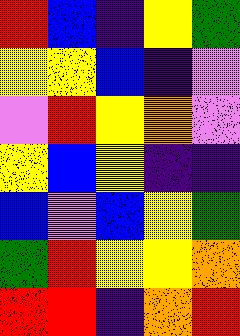[["red", "blue", "indigo", "yellow", "green"], ["yellow", "yellow", "blue", "indigo", "violet"], ["violet", "red", "yellow", "orange", "violet"], ["yellow", "blue", "yellow", "indigo", "indigo"], ["blue", "violet", "blue", "yellow", "green"], ["green", "red", "yellow", "yellow", "orange"], ["red", "red", "indigo", "orange", "red"]]